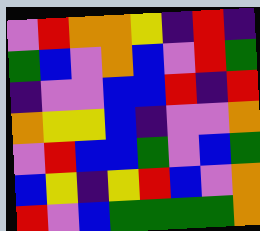[["violet", "red", "orange", "orange", "yellow", "indigo", "red", "indigo"], ["green", "blue", "violet", "orange", "blue", "violet", "red", "green"], ["indigo", "violet", "violet", "blue", "blue", "red", "indigo", "red"], ["orange", "yellow", "yellow", "blue", "indigo", "violet", "violet", "orange"], ["violet", "red", "blue", "blue", "green", "violet", "blue", "green"], ["blue", "yellow", "indigo", "yellow", "red", "blue", "violet", "orange"], ["red", "violet", "blue", "green", "green", "green", "green", "orange"]]